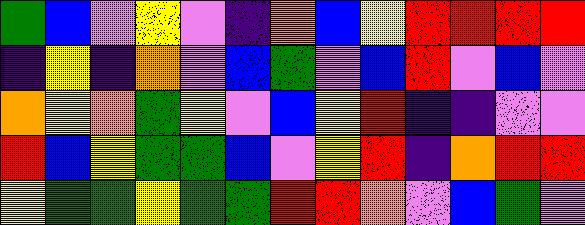[["green", "blue", "violet", "yellow", "violet", "indigo", "orange", "blue", "yellow", "red", "red", "red", "red"], ["indigo", "yellow", "indigo", "orange", "violet", "blue", "green", "violet", "blue", "red", "violet", "blue", "violet"], ["orange", "yellow", "orange", "green", "yellow", "violet", "blue", "yellow", "red", "indigo", "indigo", "violet", "violet"], ["red", "blue", "yellow", "green", "green", "blue", "violet", "yellow", "red", "indigo", "orange", "red", "red"], ["yellow", "green", "green", "yellow", "green", "green", "red", "red", "orange", "violet", "blue", "green", "violet"]]